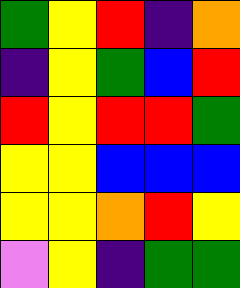[["green", "yellow", "red", "indigo", "orange"], ["indigo", "yellow", "green", "blue", "red"], ["red", "yellow", "red", "red", "green"], ["yellow", "yellow", "blue", "blue", "blue"], ["yellow", "yellow", "orange", "red", "yellow"], ["violet", "yellow", "indigo", "green", "green"]]